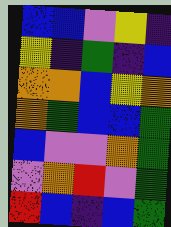[["blue", "blue", "violet", "yellow", "indigo"], ["yellow", "indigo", "green", "indigo", "blue"], ["orange", "orange", "blue", "yellow", "orange"], ["orange", "green", "blue", "blue", "green"], ["blue", "violet", "violet", "orange", "green"], ["violet", "orange", "red", "violet", "green"], ["red", "blue", "indigo", "blue", "green"]]